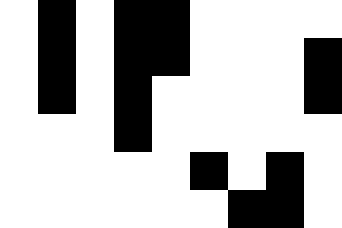[["white", "black", "white", "black", "black", "white", "white", "white", "white"], ["white", "black", "white", "black", "black", "white", "white", "white", "black"], ["white", "black", "white", "black", "white", "white", "white", "white", "black"], ["white", "white", "white", "black", "white", "white", "white", "white", "white"], ["white", "white", "white", "white", "white", "black", "white", "black", "white"], ["white", "white", "white", "white", "white", "white", "black", "black", "white"]]